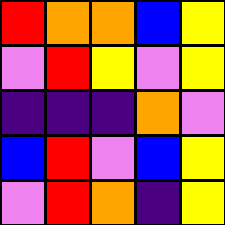[["red", "orange", "orange", "blue", "yellow"], ["violet", "red", "yellow", "violet", "yellow"], ["indigo", "indigo", "indigo", "orange", "violet"], ["blue", "red", "violet", "blue", "yellow"], ["violet", "red", "orange", "indigo", "yellow"]]